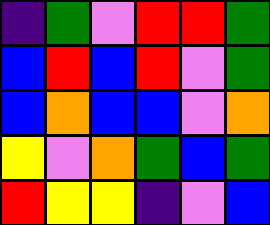[["indigo", "green", "violet", "red", "red", "green"], ["blue", "red", "blue", "red", "violet", "green"], ["blue", "orange", "blue", "blue", "violet", "orange"], ["yellow", "violet", "orange", "green", "blue", "green"], ["red", "yellow", "yellow", "indigo", "violet", "blue"]]